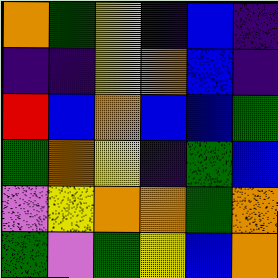[["orange", "green", "yellow", "indigo", "blue", "indigo"], ["indigo", "indigo", "yellow", "orange", "blue", "indigo"], ["red", "blue", "orange", "blue", "blue", "green"], ["green", "orange", "yellow", "indigo", "green", "blue"], ["violet", "yellow", "orange", "orange", "green", "orange"], ["green", "violet", "green", "yellow", "blue", "orange"]]